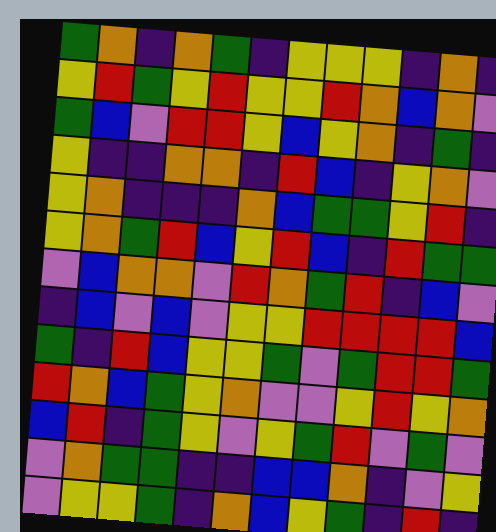[["green", "orange", "indigo", "orange", "green", "indigo", "yellow", "yellow", "yellow", "indigo", "orange", "indigo"], ["yellow", "red", "green", "yellow", "red", "yellow", "yellow", "red", "orange", "blue", "orange", "violet"], ["green", "blue", "violet", "red", "red", "yellow", "blue", "yellow", "orange", "indigo", "green", "indigo"], ["yellow", "indigo", "indigo", "orange", "orange", "indigo", "red", "blue", "indigo", "yellow", "orange", "violet"], ["yellow", "orange", "indigo", "indigo", "indigo", "orange", "blue", "green", "green", "yellow", "red", "indigo"], ["yellow", "orange", "green", "red", "blue", "yellow", "red", "blue", "indigo", "red", "green", "green"], ["violet", "blue", "orange", "orange", "violet", "red", "orange", "green", "red", "indigo", "blue", "violet"], ["indigo", "blue", "violet", "blue", "violet", "yellow", "yellow", "red", "red", "red", "red", "blue"], ["green", "indigo", "red", "blue", "yellow", "yellow", "green", "violet", "green", "red", "red", "green"], ["red", "orange", "blue", "green", "yellow", "orange", "violet", "violet", "yellow", "red", "yellow", "orange"], ["blue", "red", "indigo", "green", "yellow", "violet", "yellow", "green", "red", "violet", "green", "violet"], ["violet", "orange", "green", "green", "indigo", "indigo", "blue", "blue", "orange", "indigo", "violet", "yellow"], ["violet", "yellow", "yellow", "green", "indigo", "orange", "blue", "yellow", "green", "indigo", "red", "indigo"]]